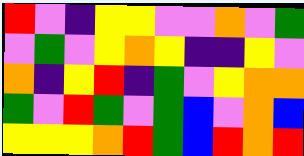[["red", "violet", "indigo", "yellow", "yellow", "violet", "violet", "orange", "violet", "green"], ["violet", "green", "violet", "yellow", "orange", "yellow", "indigo", "indigo", "yellow", "violet"], ["orange", "indigo", "yellow", "red", "indigo", "green", "violet", "yellow", "orange", "orange"], ["green", "violet", "red", "green", "violet", "green", "blue", "violet", "orange", "blue"], ["yellow", "yellow", "yellow", "orange", "red", "green", "blue", "red", "orange", "red"]]